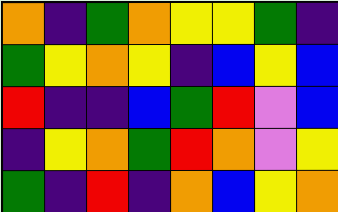[["orange", "indigo", "green", "orange", "yellow", "yellow", "green", "indigo"], ["green", "yellow", "orange", "yellow", "indigo", "blue", "yellow", "blue"], ["red", "indigo", "indigo", "blue", "green", "red", "violet", "blue"], ["indigo", "yellow", "orange", "green", "red", "orange", "violet", "yellow"], ["green", "indigo", "red", "indigo", "orange", "blue", "yellow", "orange"]]